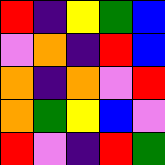[["red", "indigo", "yellow", "green", "blue"], ["violet", "orange", "indigo", "red", "blue"], ["orange", "indigo", "orange", "violet", "red"], ["orange", "green", "yellow", "blue", "violet"], ["red", "violet", "indigo", "red", "green"]]